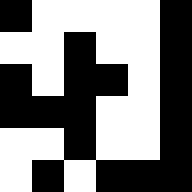[["black", "white", "white", "white", "white", "black"], ["white", "white", "black", "white", "white", "black"], ["black", "white", "black", "black", "white", "black"], ["black", "black", "black", "white", "white", "black"], ["white", "white", "black", "white", "white", "black"], ["white", "black", "white", "black", "black", "black"]]